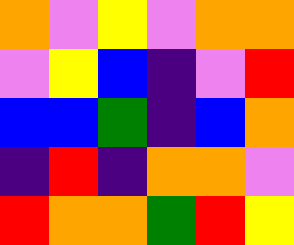[["orange", "violet", "yellow", "violet", "orange", "orange"], ["violet", "yellow", "blue", "indigo", "violet", "red"], ["blue", "blue", "green", "indigo", "blue", "orange"], ["indigo", "red", "indigo", "orange", "orange", "violet"], ["red", "orange", "orange", "green", "red", "yellow"]]